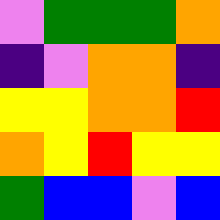[["violet", "green", "green", "green", "orange"], ["indigo", "violet", "orange", "orange", "indigo"], ["yellow", "yellow", "orange", "orange", "red"], ["orange", "yellow", "red", "yellow", "yellow"], ["green", "blue", "blue", "violet", "blue"]]